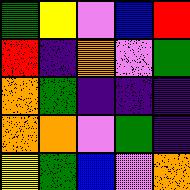[["green", "yellow", "violet", "blue", "red"], ["red", "indigo", "orange", "violet", "green"], ["orange", "green", "indigo", "indigo", "indigo"], ["orange", "orange", "violet", "green", "indigo"], ["yellow", "green", "blue", "violet", "orange"]]